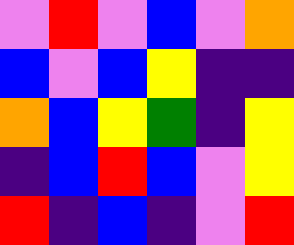[["violet", "red", "violet", "blue", "violet", "orange"], ["blue", "violet", "blue", "yellow", "indigo", "indigo"], ["orange", "blue", "yellow", "green", "indigo", "yellow"], ["indigo", "blue", "red", "blue", "violet", "yellow"], ["red", "indigo", "blue", "indigo", "violet", "red"]]